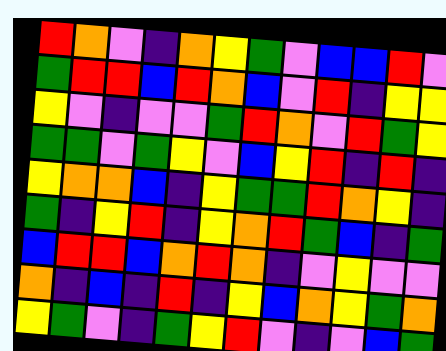[["red", "orange", "violet", "indigo", "orange", "yellow", "green", "violet", "blue", "blue", "red", "violet"], ["green", "red", "red", "blue", "red", "orange", "blue", "violet", "red", "indigo", "yellow", "yellow"], ["yellow", "violet", "indigo", "violet", "violet", "green", "red", "orange", "violet", "red", "green", "yellow"], ["green", "green", "violet", "green", "yellow", "violet", "blue", "yellow", "red", "indigo", "red", "indigo"], ["yellow", "orange", "orange", "blue", "indigo", "yellow", "green", "green", "red", "orange", "yellow", "indigo"], ["green", "indigo", "yellow", "red", "indigo", "yellow", "orange", "red", "green", "blue", "indigo", "green"], ["blue", "red", "red", "blue", "orange", "red", "orange", "indigo", "violet", "yellow", "violet", "violet"], ["orange", "indigo", "blue", "indigo", "red", "indigo", "yellow", "blue", "orange", "yellow", "green", "orange"], ["yellow", "green", "violet", "indigo", "green", "yellow", "red", "violet", "indigo", "violet", "blue", "green"]]